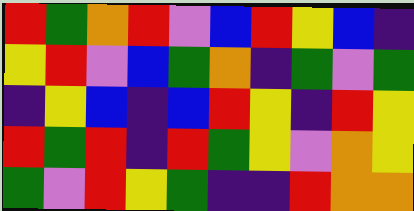[["red", "green", "orange", "red", "violet", "blue", "red", "yellow", "blue", "indigo"], ["yellow", "red", "violet", "blue", "green", "orange", "indigo", "green", "violet", "green"], ["indigo", "yellow", "blue", "indigo", "blue", "red", "yellow", "indigo", "red", "yellow"], ["red", "green", "red", "indigo", "red", "green", "yellow", "violet", "orange", "yellow"], ["green", "violet", "red", "yellow", "green", "indigo", "indigo", "red", "orange", "orange"]]